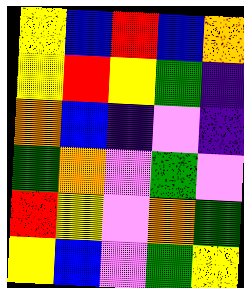[["yellow", "blue", "red", "blue", "orange"], ["yellow", "red", "yellow", "green", "indigo"], ["orange", "blue", "indigo", "violet", "indigo"], ["green", "orange", "violet", "green", "violet"], ["red", "yellow", "violet", "orange", "green"], ["yellow", "blue", "violet", "green", "yellow"]]